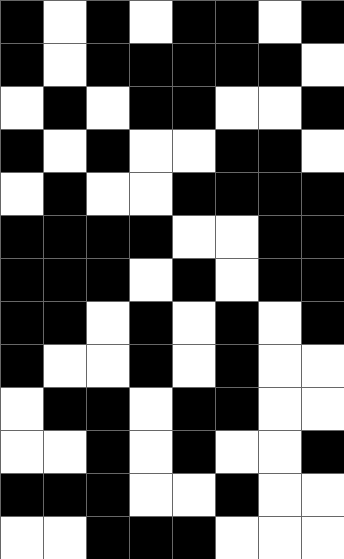[["black", "white", "black", "white", "black", "black", "white", "black"], ["black", "white", "black", "black", "black", "black", "black", "white"], ["white", "black", "white", "black", "black", "white", "white", "black"], ["black", "white", "black", "white", "white", "black", "black", "white"], ["white", "black", "white", "white", "black", "black", "black", "black"], ["black", "black", "black", "black", "white", "white", "black", "black"], ["black", "black", "black", "white", "black", "white", "black", "black"], ["black", "black", "white", "black", "white", "black", "white", "black"], ["black", "white", "white", "black", "white", "black", "white", "white"], ["white", "black", "black", "white", "black", "black", "white", "white"], ["white", "white", "black", "white", "black", "white", "white", "black"], ["black", "black", "black", "white", "white", "black", "white", "white"], ["white", "white", "black", "black", "black", "white", "white", "white"]]